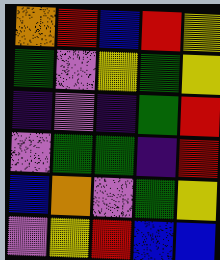[["orange", "red", "blue", "red", "yellow"], ["green", "violet", "yellow", "green", "yellow"], ["indigo", "violet", "indigo", "green", "red"], ["violet", "green", "green", "indigo", "red"], ["blue", "orange", "violet", "green", "yellow"], ["violet", "yellow", "red", "blue", "blue"]]